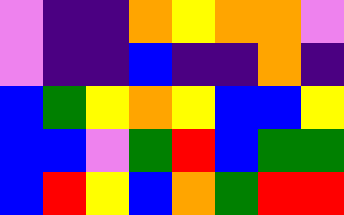[["violet", "indigo", "indigo", "orange", "yellow", "orange", "orange", "violet"], ["violet", "indigo", "indigo", "blue", "indigo", "indigo", "orange", "indigo"], ["blue", "green", "yellow", "orange", "yellow", "blue", "blue", "yellow"], ["blue", "blue", "violet", "green", "red", "blue", "green", "green"], ["blue", "red", "yellow", "blue", "orange", "green", "red", "red"]]